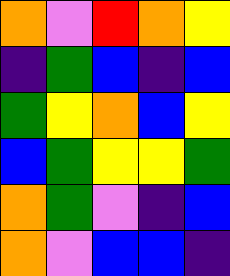[["orange", "violet", "red", "orange", "yellow"], ["indigo", "green", "blue", "indigo", "blue"], ["green", "yellow", "orange", "blue", "yellow"], ["blue", "green", "yellow", "yellow", "green"], ["orange", "green", "violet", "indigo", "blue"], ["orange", "violet", "blue", "blue", "indigo"]]